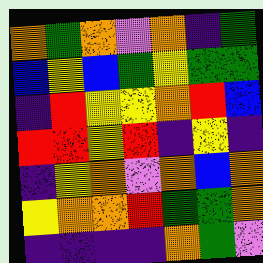[["orange", "green", "orange", "violet", "orange", "indigo", "green"], ["blue", "yellow", "blue", "green", "yellow", "green", "green"], ["indigo", "red", "yellow", "yellow", "orange", "red", "blue"], ["red", "red", "yellow", "red", "indigo", "yellow", "indigo"], ["indigo", "yellow", "orange", "violet", "orange", "blue", "orange"], ["yellow", "orange", "orange", "red", "green", "green", "orange"], ["indigo", "indigo", "indigo", "indigo", "orange", "green", "violet"]]